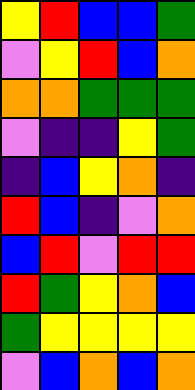[["yellow", "red", "blue", "blue", "green"], ["violet", "yellow", "red", "blue", "orange"], ["orange", "orange", "green", "green", "green"], ["violet", "indigo", "indigo", "yellow", "green"], ["indigo", "blue", "yellow", "orange", "indigo"], ["red", "blue", "indigo", "violet", "orange"], ["blue", "red", "violet", "red", "red"], ["red", "green", "yellow", "orange", "blue"], ["green", "yellow", "yellow", "yellow", "yellow"], ["violet", "blue", "orange", "blue", "orange"]]